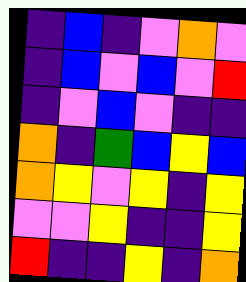[["indigo", "blue", "indigo", "violet", "orange", "violet"], ["indigo", "blue", "violet", "blue", "violet", "red"], ["indigo", "violet", "blue", "violet", "indigo", "indigo"], ["orange", "indigo", "green", "blue", "yellow", "blue"], ["orange", "yellow", "violet", "yellow", "indigo", "yellow"], ["violet", "violet", "yellow", "indigo", "indigo", "yellow"], ["red", "indigo", "indigo", "yellow", "indigo", "orange"]]